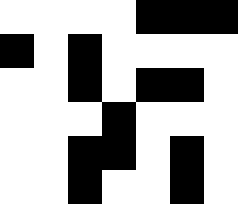[["white", "white", "white", "white", "black", "black", "black"], ["black", "white", "black", "white", "white", "white", "white"], ["white", "white", "black", "white", "black", "black", "white"], ["white", "white", "white", "black", "white", "white", "white"], ["white", "white", "black", "black", "white", "black", "white"], ["white", "white", "black", "white", "white", "black", "white"]]